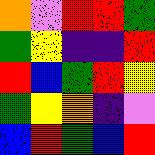[["orange", "violet", "red", "red", "green"], ["green", "yellow", "indigo", "indigo", "red"], ["red", "blue", "green", "red", "yellow"], ["green", "yellow", "orange", "indigo", "violet"], ["blue", "red", "green", "blue", "red"]]